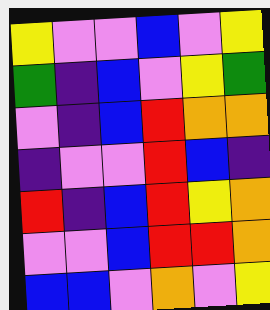[["yellow", "violet", "violet", "blue", "violet", "yellow"], ["green", "indigo", "blue", "violet", "yellow", "green"], ["violet", "indigo", "blue", "red", "orange", "orange"], ["indigo", "violet", "violet", "red", "blue", "indigo"], ["red", "indigo", "blue", "red", "yellow", "orange"], ["violet", "violet", "blue", "red", "red", "orange"], ["blue", "blue", "violet", "orange", "violet", "yellow"]]